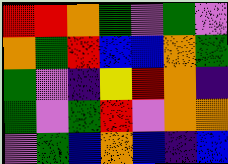[["red", "red", "orange", "green", "violet", "green", "violet"], ["orange", "green", "red", "blue", "blue", "orange", "green"], ["green", "violet", "indigo", "yellow", "red", "orange", "indigo"], ["green", "violet", "green", "red", "violet", "orange", "orange"], ["violet", "green", "blue", "orange", "blue", "indigo", "blue"]]